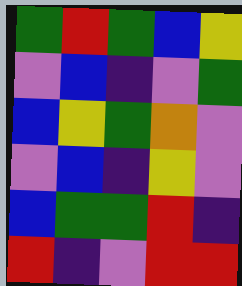[["green", "red", "green", "blue", "yellow"], ["violet", "blue", "indigo", "violet", "green"], ["blue", "yellow", "green", "orange", "violet"], ["violet", "blue", "indigo", "yellow", "violet"], ["blue", "green", "green", "red", "indigo"], ["red", "indigo", "violet", "red", "red"]]